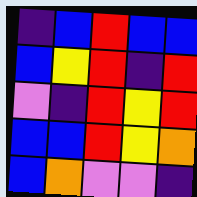[["indigo", "blue", "red", "blue", "blue"], ["blue", "yellow", "red", "indigo", "red"], ["violet", "indigo", "red", "yellow", "red"], ["blue", "blue", "red", "yellow", "orange"], ["blue", "orange", "violet", "violet", "indigo"]]